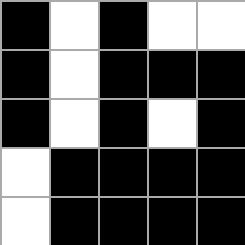[["black", "white", "black", "white", "white"], ["black", "white", "black", "black", "black"], ["black", "white", "black", "white", "black"], ["white", "black", "black", "black", "black"], ["white", "black", "black", "black", "black"]]